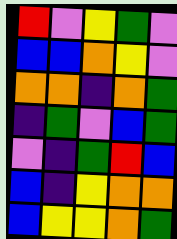[["red", "violet", "yellow", "green", "violet"], ["blue", "blue", "orange", "yellow", "violet"], ["orange", "orange", "indigo", "orange", "green"], ["indigo", "green", "violet", "blue", "green"], ["violet", "indigo", "green", "red", "blue"], ["blue", "indigo", "yellow", "orange", "orange"], ["blue", "yellow", "yellow", "orange", "green"]]